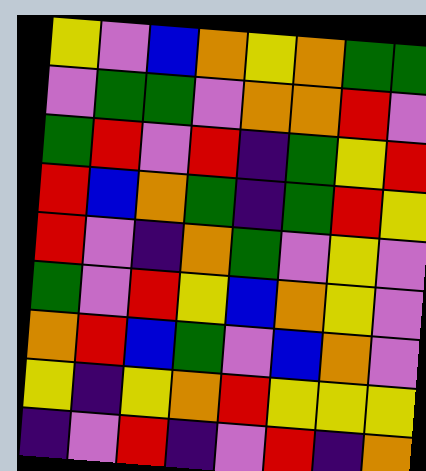[["yellow", "violet", "blue", "orange", "yellow", "orange", "green", "green"], ["violet", "green", "green", "violet", "orange", "orange", "red", "violet"], ["green", "red", "violet", "red", "indigo", "green", "yellow", "red"], ["red", "blue", "orange", "green", "indigo", "green", "red", "yellow"], ["red", "violet", "indigo", "orange", "green", "violet", "yellow", "violet"], ["green", "violet", "red", "yellow", "blue", "orange", "yellow", "violet"], ["orange", "red", "blue", "green", "violet", "blue", "orange", "violet"], ["yellow", "indigo", "yellow", "orange", "red", "yellow", "yellow", "yellow"], ["indigo", "violet", "red", "indigo", "violet", "red", "indigo", "orange"]]